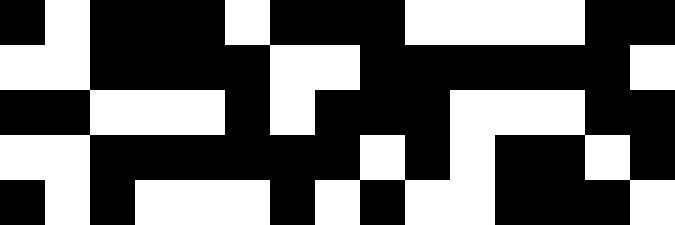[["black", "white", "black", "black", "black", "white", "black", "black", "black", "white", "white", "white", "white", "black", "black"], ["white", "white", "black", "black", "black", "black", "white", "white", "black", "black", "black", "black", "black", "black", "white"], ["black", "black", "white", "white", "white", "black", "white", "black", "black", "black", "white", "white", "white", "black", "black"], ["white", "white", "black", "black", "black", "black", "black", "black", "white", "black", "white", "black", "black", "white", "black"], ["black", "white", "black", "white", "white", "white", "black", "white", "black", "white", "white", "black", "black", "black", "white"]]